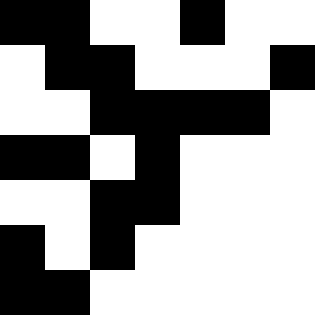[["black", "black", "white", "white", "black", "white", "white"], ["white", "black", "black", "white", "white", "white", "black"], ["white", "white", "black", "black", "black", "black", "white"], ["black", "black", "white", "black", "white", "white", "white"], ["white", "white", "black", "black", "white", "white", "white"], ["black", "white", "black", "white", "white", "white", "white"], ["black", "black", "white", "white", "white", "white", "white"]]